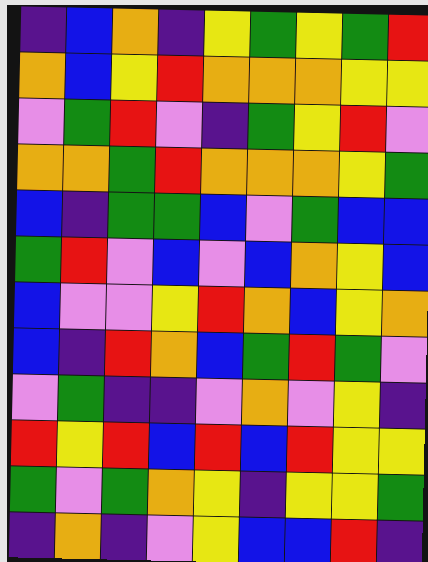[["indigo", "blue", "orange", "indigo", "yellow", "green", "yellow", "green", "red"], ["orange", "blue", "yellow", "red", "orange", "orange", "orange", "yellow", "yellow"], ["violet", "green", "red", "violet", "indigo", "green", "yellow", "red", "violet"], ["orange", "orange", "green", "red", "orange", "orange", "orange", "yellow", "green"], ["blue", "indigo", "green", "green", "blue", "violet", "green", "blue", "blue"], ["green", "red", "violet", "blue", "violet", "blue", "orange", "yellow", "blue"], ["blue", "violet", "violet", "yellow", "red", "orange", "blue", "yellow", "orange"], ["blue", "indigo", "red", "orange", "blue", "green", "red", "green", "violet"], ["violet", "green", "indigo", "indigo", "violet", "orange", "violet", "yellow", "indigo"], ["red", "yellow", "red", "blue", "red", "blue", "red", "yellow", "yellow"], ["green", "violet", "green", "orange", "yellow", "indigo", "yellow", "yellow", "green"], ["indigo", "orange", "indigo", "violet", "yellow", "blue", "blue", "red", "indigo"]]